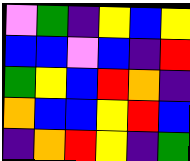[["violet", "green", "indigo", "yellow", "blue", "yellow"], ["blue", "blue", "violet", "blue", "indigo", "red"], ["green", "yellow", "blue", "red", "orange", "indigo"], ["orange", "blue", "blue", "yellow", "red", "blue"], ["indigo", "orange", "red", "yellow", "indigo", "green"]]